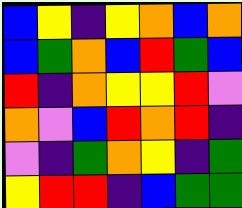[["blue", "yellow", "indigo", "yellow", "orange", "blue", "orange"], ["blue", "green", "orange", "blue", "red", "green", "blue"], ["red", "indigo", "orange", "yellow", "yellow", "red", "violet"], ["orange", "violet", "blue", "red", "orange", "red", "indigo"], ["violet", "indigo", "green", "orange", "yellow", "indigo", "green"], ["yellow", "red", "red", "indigo", "blue", "green", "green"]]